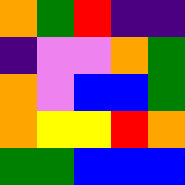[["orange", "green", "red", "indigo", "indigo"], ["indigo", "violet", "violet", "orange", "green"], ["orange", "violet", "blue", "blue", "green"], ["orange", "yellow", "yellow", "red", "orange"], ["green", "green", "blue", "blue", "blue"]]